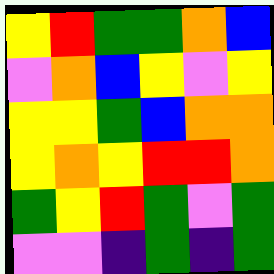[["yellow", "red", "green", "green", "orange", "blue"], ["violet", "orange", "blue", "yellow", "violet", "yellow"], ["yellow", "yellow", "green", "blue", "orange", "orange"], ["yellow", "orange", "yellow", "red", "red", "orange"], ["green", "yellow", "red", "green", "violet", "green"], ["violet", "violet", "indigo", "green", "indigo", "green"]]